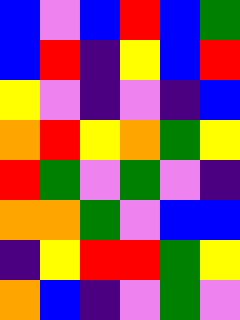[["blue", "violet", "blue", "red", "blue", "green"], ["blue", "red", "indigo", "yellow", "blue", "red"], ["yellow", "violet", "indigo", "violet", "indigo", "blue"], ["orange", "red", "yellow", "orange", "green", "yellow"], ["red", "green", "violet", "green", "violet", "indigo"], ["orange", "orange", "green", "violet", "blue", "blue"], ["indigo", "yellow", "red", "red", "green", "yellow"], ["orange", "blue", "indigo", "violet", "green", "violet"]]